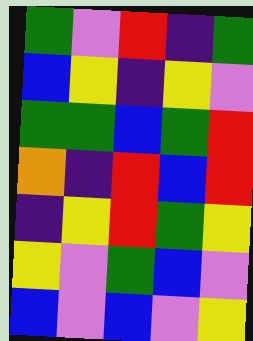[["green", "violet", "red", "indigo", "green"], ["blue", "yellow", "indigo", "yellow", "violet"], ["green", "green", "blue", "green", "red"], ["orange", "indigo", "red", "blue", "red"], ["indigo", "yellow", "red", "green", "yellow"], ["yellow", "violet", "green", "blue", "violet"], ["blue", "violet", "blue", "violet", "yellow"]]